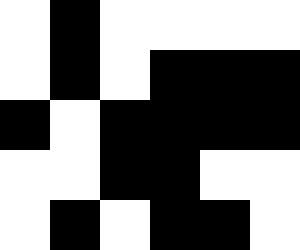[["white", "black", "white", "white", "white", "white"], ["white", "black", "white", "black", "black", "black"], ["black", "white", "black", "black", "black", "black"], ["white", "white", "black", "black", "white", "white"], ["white", "black", "white", "black", "black", "white"]]